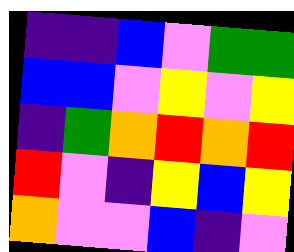[["indigo", "indigo", "blue", "violet", "green", "green"], ["blue", "blue", "violet", "yellow", "violet", "yellow"], ["indigo", "green", "orange", "red", "orange", "red"], ["red", "violet", "indigo", "yellow", "blue", "yellow"], ["orange", "violet", "violet", "blue", "indigo", "violet"]]